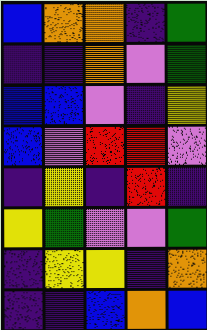[["blue", "orange", "orange", "indigo", "green"], ["indigo", "indigo", "orange", "violet", "green"], ["blue", "blue", "violet", "indigo", "yellow"], ["blue", "violet", "red", "red", "violet"], ["indigo", "yellow", "indigo", "red", "indigo"], ["yellow", "green", "violet", "violet", "green"], ["indigo", "yellow", "yellow", "indigo", "orange"], ["indigo", "indigo", "blue", "orange", "blue"]]